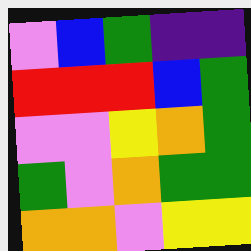[["violet", "blue", "green", "indigo", "indigo"], ["red", "red", "red", "blue", "green"], ["violet", "violet", "yellow", "orange", "green"], ["green", "violet", "orange", "green", "green"], ["orange", "orange", "violet", "yellow", "yellow"]]